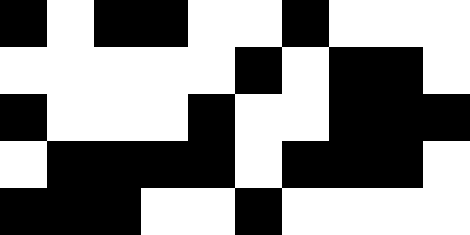[["black", "white", "black", "black", "white", "white", "black", "white", "white", "white"], ["white", "white", "white", "white", "white", "black", "white", "black", "black", "white"], ["black", "white", "white", "white", "black", "white", "white", "black", "black", "black"], ["white", "black", "black", "black", "black", "white", "black", "black", "black", "white"], ["black", "black", "black", "white", "white", "black", "white", "white", "white", "white"]]